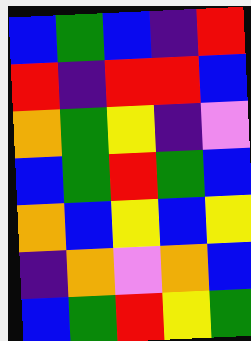[["blue", "green", "blue", "indigo", "red"], ["red", "indigo", "red", "red", "blue"], ["orange", "green", "yellow", "indigo", "violet"], ["blue", "green", "red", "green", "blue"], ["orange", "blue", "yellow", "blue", "yellow"], ["indigo", "orange", "violet", "orange", "blue"], ["blue", "green", "red", "yellow", "green"]]